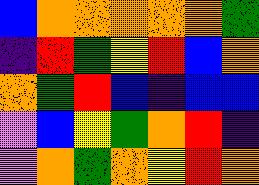[["blue", "orange", "orange", "orange", "orange", "orange", "green"], ["indigo", "red", "green", "yellow", "red", "blue", "orange"], ["orange", "green", "red", "blue", "indigo", "blue", "blue"], ["violet", "blue", "yellow", "green", "orange", "red", "indigo"], ["violet", "orange", "green", "orange", "yellow", "red", "orange"]]